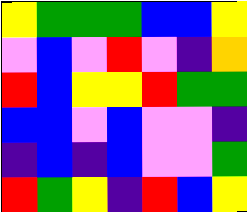[["yellow", "green", "green", "green", "blue", "blue", "yellow"], ["violet", "blue", "violet", "red", "violet", "indigo", "orange"], ["red", "blue", "yellow", "yellow", "red", "green", "green"], ["blue", "blue", "violet", "blue", "violet", "violet", "indigo"], ["indigo", "blue", "indigo", "blue", "violet", "violet", "green"], ["red", "green", "yellow", "indigo", "red", "blue", "yellow"]]